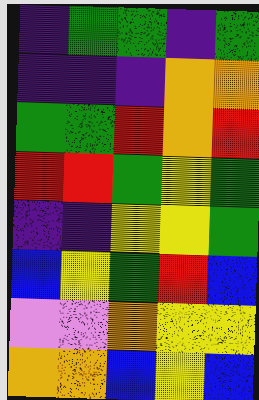[["indigo", "green", "green", "indigo", "green"], ["indigo", "indigo", "indigo", "orange", "orange"], ["green", "green", "red", "orange", "red"], ["red", "red", "green", "yellow", "green"], ["indigo", "indigo", "yellow", "yellow", "green"], ["blue", "yellow", "green", "red", "blue"], ["violet", "violet", "orange", "yellow", "yellow"], ["orange", "orange", "blue", "yellow", "blue"]]